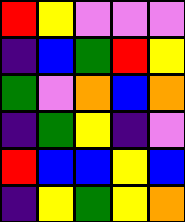[["red", "yellow", "violet", "violet", "violet"], ["indigo", "blue", "green", "red", "yellow"], ["green", "violet", "orange", "blue", "orange"], ["indigo", "green", "yellow", "indigo", "violet"], ["red", "blue", "blue", "yellow", "blue"], ["indigo", "yellow", "green", "yellow", "orange"]]